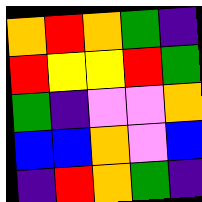[["orange", "red", "orange", "green", "indigo"], ["red", "yellow", "yellow", "red", "green"], ["green", "indigo", "violet", "violet", "orange"], ["blue", "blue", "orange", "violet", "blue"], ["indigo", "red", "orange", "green", "indigo"]]